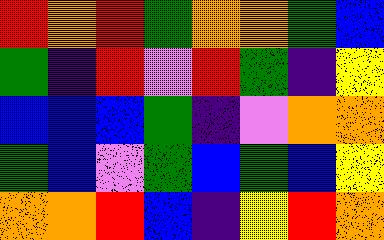[["red", "orange", "red", "green", "orange", "orange", "green", "blue"], ["green", "indigo", "red", "violet", "red", "green", "indigo", "yellow"], ["blue", "blue", "blue", "green", "indigo", "violet", "orange", "orange"], ["green", "blue", "violet", "green", "blue", "green", "blue", "yellow"], ["orange", "orange", "red", "blue", "indigo", "yellow", "red", "orange"]]